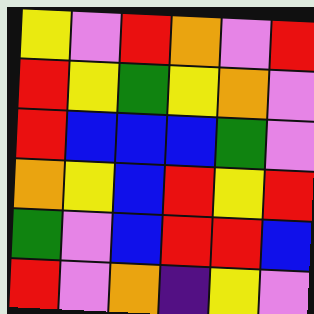[["yellow", "violet", "red", "orange", "violet", "red"], ["red", "yellow", "green", "yellow", "orange", "violet"], ["red", "blue", "blue", "blue", "green", "violet"], ["orange", "yellow", "blue", "red", "yellow", "red"], ["green", "violet", "blue", "red", "red", "blue"], ["red", "violet", "orange", "indigo", "yellow", "violet"]]